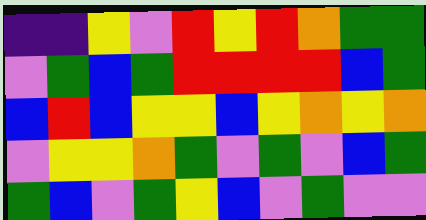[["indigo", "indigo", "yellow", "violet", "red", "yellow", "red", "orange", "green", "green"], ["violet", "green", "blue", "green", "red", "red", "red", "red", "blue", "green"], ["blue", "red", "blue", "yellow", "yellow", "blue", "yellow", "orange", "yellow", "orange"], ["violet", "yellow", "yellow", "orange", "green", "violet", "green", "violet", "blue", "green"], ["green", "blue", "violet", "green", "yellow", "blue", "violet", "green", "violet", "violet"]]